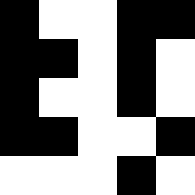[["black", "white", "white", "black", "black"], ["black", "black", "white", "black", "white"], ["black", "white", "white", "black", "white"], ["black", "black", "white", "white", "black"], ["white", "white", "white", "black", "white"]]